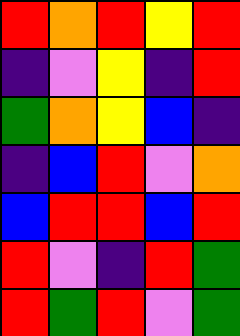[["red", "orange", "red", "yellow", "red"], ["indigo", "violet", "yellow", "indigo", "red"], ["green", "orange", "yellow", "blue", "indigo"], ["indigo", "blue", "red", "violet", "orange"], ["blue", "red", "red", "blue", "red"], ["red", "violet", "indigo", "red", "green"], ["red", "green", "red", "violet", "green"]]